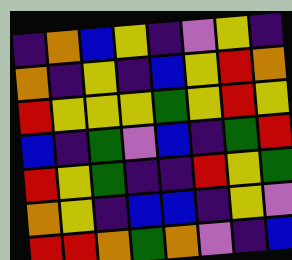[["indigo", "orange", "blue", "yellow", "indigo", "violet", "yellow", "indigo"], ["orange", "indigo", "yellow", "indigo", "blue", "yellow", "red", "orange"], ["red", "yellow", "yellow", "yellow", "green", "yellow", "red", "yellow"], ["blue", "indigo", "green", "violet", "blue", "indigo", "green", "red"], ["red", "yellow", "green", "indigo", "indigo", "red", "yellow", "green"], ["orange", "yellow", "indigo", "blue", "blue", "indigo", "yellow", "violet"], ["red", "red", "orange", "green", "orange", "violet", "indigo", "blue"]]